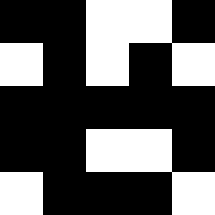[["black", "black", "white", "white", "black"], ["white", "black", "white", "black", "white"], ["black", "black", "black", "black", "black"], ["black", "black", "white", "white", "black"], ["white", "black", "black", "black", "white"]]